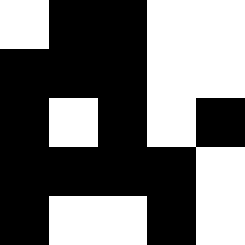[["white", "black", "black", "white", "white"], ["black", "black", "black", "white", "white"], ["black", "white", "black", "white", "black"], ["black", "black", "black", "black", "white"], ["black", "white", "white", "black", "white"]]